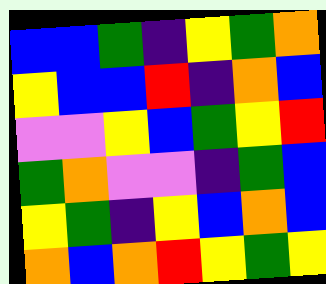[["blue", "blue", "green", "indigo", "yellow", "green", "orange"], ["yellow", "blue", "blue", "red", "indigo", "orange", "blue"], ["violet", "violet", "yellow", "blue", "green", "yellow", "red"], ["green", "orange", "violet", "violet", "indigo", "green", "blue"], ["yellow", "green", "indigo", "yellow", "blue", "orange", "blue"], ["orange", "blue", "orange", "red", "yellow", "green", "yellow"]]